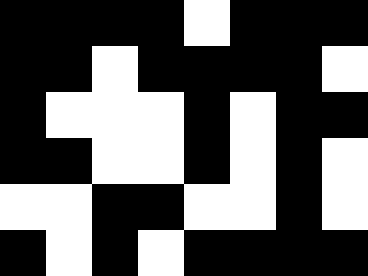[["black", "black", "black", "black", "white", "black", "black", "black"], ["black", "black", "white", "black", "black", "black", "black", "white"], ["black", "white", "white", "white", "black", "white", "black", "black"], ["black", "black", "white", "white", "black", "white", "black", "white"], ["white", "white", "black", "black", "white", "white", "black", "white"], ["black", "white", "black", "white", "black", "black", "black", "black"]]